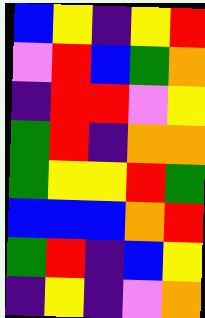[["blue", "yellow", "indigo", "yellow", "red"], ["violet", "red", "blue", "green", "orange"], ["indigo", "red", "red", "violet", "yellow"], ["green", "red", "indigo", "orange", "orange"], ["green", "yellow", "yellow", "red", "green"], ["blue", "blue", "blue", "orange", "red"], ["green", "red", "indigo", "blue", "yellow"], ["indigo", "yellow", "indigo", "violet", "orange"]]